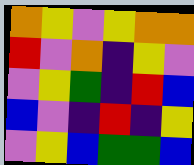[["orange", "yellow", "violet", "yellow", "orange", "orange"], ["red", "violet", "orange", "indigo", "yellow", "violet"], ["violet", "yellow", "green", "indigo", "red", "blue"], ["blue", "violet", "indigo", "red", "indigo", "yellow"], ["violet", "yellow", "blue", "green", "green", "blue"]]